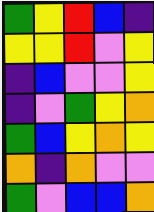[["green", "yellow", "red", "blue", "indigo"], ["yellow", "yellow", "red", "violet", "yellow"], ["indigo", "blue", "violet", "violet", "yellow"], ["indigo", "violet", "green", "yellow", "orange"], ["green", "blue", "yellow", "orange", "yellow"], ["orange", "indigo", "orange", "violet", "violet"], ["green", "violet", "blue", "blue", "orange"]]